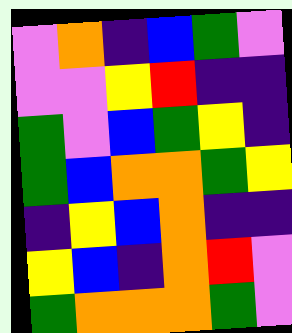[["violet", "orange", "indigo", "blue", "green", "violet"], ["violet", "violet", "yellow", "red", "indigo", "indigo"], ["green", "violet", "blue", "green", "yellow", "indigo"], ["green", "blue", "orange", "orange", "green", "yellow"], ["indigo", "yellow", "blue", "orange", "indigo", "indigo"], ["yellow", "blue", "indigo", "orange", "red", "violet"], ["green", "orange", "orange", "orange", "green", "violet"]]